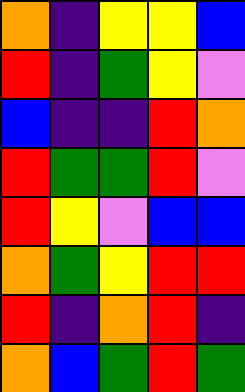[["orange", "indigo", "yellow", "yellow", "blue"], ["red", "indigo", "green", "yellow", "violet"], ["blue", "indigo", "indigo", "red", "orange"], ["red", "green", "green", "red", "violet"], ["red", "yellow", "violet", "blue", "blue"], ["orange", "green", "yellow", "red", "red"], ["red", "indigo", "orange", "red", "indigo"], ["orange", "blue", "green", "red", "green"]]